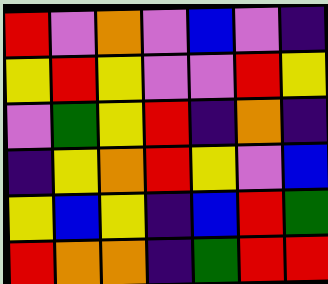[["red", "violet", "orange", "violet", "blue", "violet", "indigo"], ["yellow", "red", "yellow", "violet", "violet", "red", "yellow"], ["violet", "green", "yellow", "red", "indigo", "orange", "indigo"], ["indigo", "yellow", "orange", "red", "yellow", "violet", "blue"], ["yellow", "blue", "yellow", "indigo", "blue", "red", "green"], ["red", "orange", "orange", "indigo", "green", "red", "red"]]